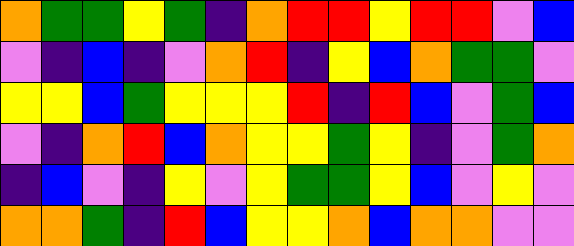[["orange", "green", "green", "yellow", "green", "indigo", "orange", "red", "red", "yellow", "red", "red", "violet", "blue"], ["violet", "indigo", "blue", "indigo", "violet", "orange", "red", "indigo", "yellow", "blue", "orange", "green", "green", "violet"], ["yellow", "yellow", "blue", "green", "yellow", "yellow", "yellow", "red", "indigo", "red", "blue", "violet", "green", "blue"], ["violet", "indigo", "orange", "red", "blue", "orange", "yellow", "yellow", "green", "yellow", "indigo", "violet", "green", "orange"], ["indigo", "blue", "violet", "indigo", "yellow", "violet", "yellow", "green", "green", "yellow", "blue", "violet", "yellow", "violet"], ["orange", "orange", "green", "indigo", "red", "blue", "yellow", "yellow", "orange", "blue", "orange", "orange", "violet", "violet"]]